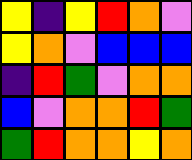[["yellow", "indigo", "yellow", "red", "orange", "violet"], ["yellow", "orange", "violet", "blue", "blue", "blue"], ["indigo", "red", "green", "violet", "orange", "orange"], ["blue", "violet", "orange", "orange", "red", "green"], ["green", "red", "orange", "orange", "yellow", "orange"]]